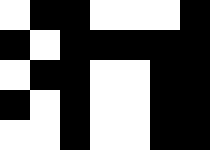[["white", "black", "black", "white", "white", "white", "black"], ["black", "white", "black", "black", "black", "black", "black"], ["white", "black", "black", "white", "white", "black", "black"], ["black", "white", "black", "white", "white", "black", "black"], ["white", "white", "black", "white", "white", "black", "black"]]